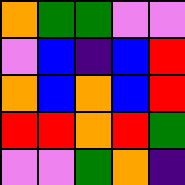[["orange", "green", "green", "violet", "violet"], ["violet", "blue", "indigo", "blue", "red"], ["orange", "blue", "orange", "blue", "red"], ["red", "red", "orange", "red", "green"], ["violet", "violet", "green", "orange", "indigo"]]